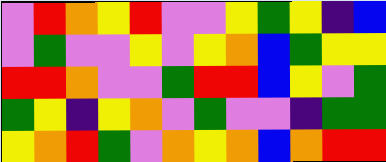[["violet", "red", "orange", "yellow", "red", "violet", "violet", "yellow", "green", "yellow", "indigo", "blue"], ["violet", "green", "violet", "violet", "yellow", "violet", "yellow", "orange", "blue", "green", "yellow", "yellow"], ["red", "red", "orange", "violet", "violet", "green", "red", "red", "blue", "yellow", "violet", "green"], ["green", "yellow", "indigo", "yellow", "orange", "violet", "green", "violet", "violet", "indigo", "green", "green"], ["yellow", "orange", "red", "green", "violet", "orange", "yellow", "orange", "blue", "orange", "red", "red"]]